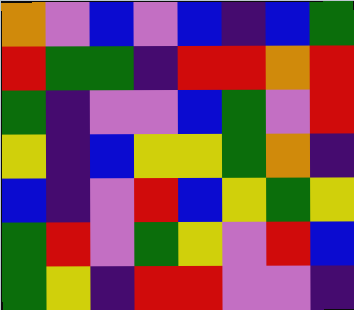[["orange", "violet", "blue", "violet", "blue", "indigo", "blue", "green"], ["red", "green", "green", "indigo", "red", "red", "orange", "red"], ["green", "indigo", "violet", "violet", "blue", "green", "violet", "red"], ["yellow", "indigo", "blue", "yellow", "yellow", "green", "orange", "indigo"], ["blue", "indigo", "violet", "red", "blue", "yellow", "green", "yellow"], ["green", "red", "violet", "green", "yellow", "violet", "red", "blue"], ["green", "yellow", "indigo", "red", "red", "violet", "violet", "indigo"]]